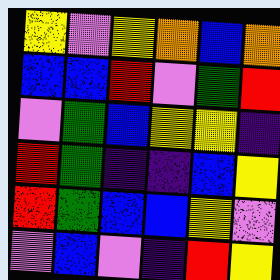[["yellow", "violet", "yellow", "orange", "blue", "orange"], ["blue", "blue", "red", "violet", "green", "red"], ["violet", "green", "blue", "yellow", "yellow", "indigo"], ["red", "green", "indigo", "indigo", "blue", "yellow"], ["red", "green", "blue", "blue", "yellow", "violet"], ["violet", "blue", "violet", "indigo", "red", "yellow"]]